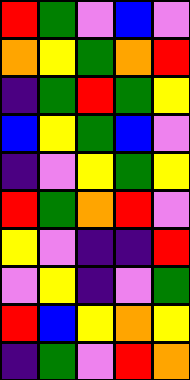[["red", "green", "violet", "blue", "violet"], ["orange", "yellow", "green", "orange", "red"], ["indigo", "green", "red", "green", "yellow"], ["blue", "yellow", "green", "blue", "violet"], ["indigo", "violet", "yellow", "green", "yellow"], ["red", "green", "orange", "red", "violet"], ["yellow", "violet", "indigo", "indigo", "red"], ["violet", "yellow", "indigo", "violet", "green"], ["red", "blue", "yellow", "orange", "yellow"], ["indigo", "green", "violet", "red", "orange"]]